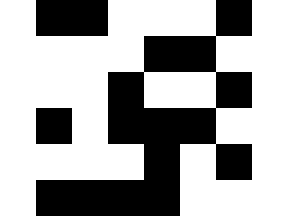[["white", "black", "black", "white", "white", "white", "black", "white"], ["white", "white", "white", "white", "black", "black", "white", "white"], ["white", "white", "white", "black", "white", "white", "black", "white"], ["white", "black", "white", "black", "black", "black", "white", "white"], ["white", "white", "white", "white", "black", "white", "black", "white"], ["white", "black", "black", "black", "black", "white", "white", "white"]]